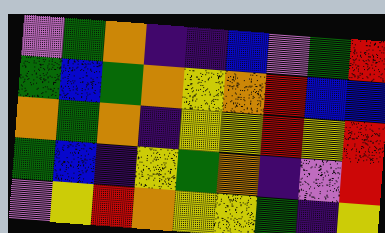[["violet", "green", "orange", "indigo", "indigo", "blue", "violet", "green", "red"], ["green", "blue", "green", "orange", "yellow", "orange", "red", "blue", "blue"], ["orange", "green", "orange", "indigo", "yellow", "yellow", "red", "yellow", "red"], ["green", "blue", "indigo", "yellow", "green", "orange", "indigo", "violet", "red"], ["violet", "yellow", "red", "orange", "yellow", "yellow", "green", "indigo", "yellow"]]